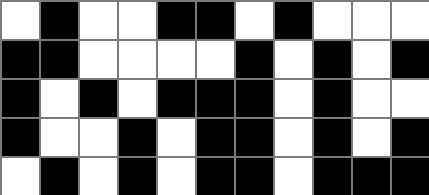[["white", "black", "white", "white", "black", "black", "white", "black", "white", "white", "white"], ["black", "black", "white", "white", "white", "white", "black", "white", "black", "white", "black"], ["black", "white", "black", "white", "black", "black", "black", "white", "black", "white", "white"], ["black", "white", "white", "black", "white", "black", "black", "white", "black", "white", "black"], ["white", "black", "white", "black", "white", "black", "black", "white", "black", "black", "black"]]